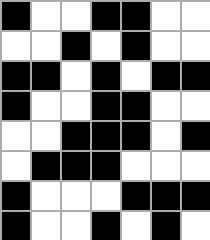[["black", "white", "white", "black", "black", "white", "white"], ["white", "white", "black", "white", "black", "white", "white"], ["black", "black", "white", "black", "white", "black", "black"], ["black", "white", "white", "black", "black", "white", "white"], ["white", "white", "black", "black", "black", "white", "black"], ["white", "black", "black", "black", "white", "white", "white"], ["black", "white", "white", "white", "black", "black", "black"], ["black", "white", "white", "black", "white", "black", "white"]]